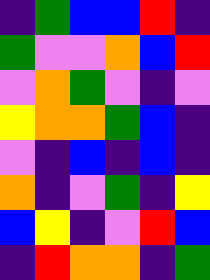[["indigo", "green", "blue", "blue", "red", "indigo"], ["green", "violet", "violet", "orange", "blue", "red"], ["violet", "orange", "green", "violet", "indigo", "violet"], ["yellow", "orange", "orange", "green", "blue", "indigo"], ["violet", "indigo", "blue", "indigo", "blue", "indigo"], ["orange", "indigo", "violet", "green", "indigo", "yellow"], ["blue", "yellow", "indigo", "violet", "red", "blue"], ["indigo", "red", "orange", "orange", "indigo", "green"]]